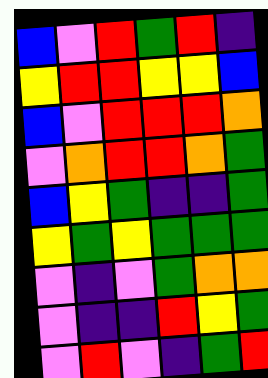[["blue", "violet", "red", "green", "red", "indigo"], ["yellow", "red", "red", "yellow", "yellow", "blue"], ["blue", "violet", "red", "red", "red", "orange"], ["violet", "orange", "red", "red", "orange", "green"], ["blue", "yellow", "green", "indigo", "indigo", "green"], ["yellow", "green", "yellow", "green", "green", "green"], ["violet", "indigo", "violet", "green", "orange", "orange"], ["violet", "indigo", "indigo", "red", "yellow", "green"], ["violet", "red", "violet", "indigo", "green", "red"]]